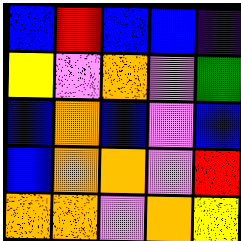[["blue", "red", "blue", "blue", "indigo"], ["yellow", "violet", "orange", "violet", "green"], ["blue", "orange", "blue", "violet", "blue"], ["blue", "orange", "orange", "violet", "red"], ["orange", "orange", "violet", "orange", "yellow"]]